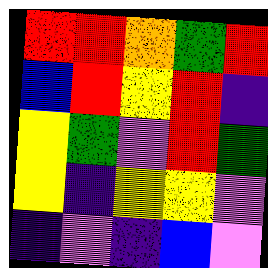[["red", "red", "orange", "green", "red"], ["blue", "red", "yellow", "red", "indigo"], ["yellow", "green", "violet", "red", "green"], ["yellow", "indigo", "yellow", "yellow", "violet"], ["indigo", "violet", "indigo", "blue", "violet"]]